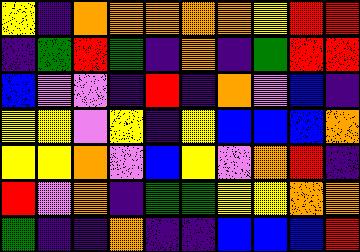[["yellow", "indigo", "orange", "orange", "orange", "orange", "orange", "yellow", "red", "red"], ["indigo", "green", "red", "green", "indigo", "orange", "indigo", "green", "red", "red"], ["blue", "violet", "violet", "indigo", "red", "indigo", "orange", "violet", "blue", "indigo"], ["yellow", "yellow", "violet", "yellow", "indigo", "yellow", "blue", "blue", "blue", "orange"], ["yellow", "yellow", "orange", "violet", "blue", "yellow", "violet", "orange", "red", "indigo"], ["red", "violet", "orange", "indigo", "green", "green", "yellow", "yellow", "orange", "orange"], ["green", "indigo", "indigo", "orange", "indigo", "indigo", "blue", "blue", "blue", "red"]]